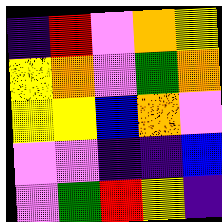[["indigo", "red", "violet", "orange", "yellow"], ["yellow", "orange", "violet", "green", "orange"], ["yellow", "yellow", "blue", "orange", "violet"], ["violet", "violet", "indigo", "indigo", "blue"], ["violet", "green", "red", "yellow", "indigo"]]